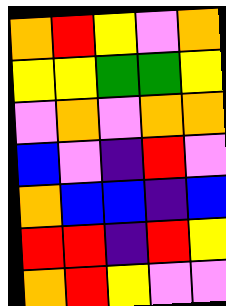[["orange", "red", "yellow", "violet", "orange"], ["yellow", "yellow", "green", "green", "yellow"], ["violet", "orange", "violet", "orange", "orange"], ["blue", "violet", "indigo", "red", "violet"], ["orange", "blue", "blue", "indigo", "blue"], ["red", "red", "indigo", "red", "yellow"], ["orange", "red", "yellow", "violet", "violet"]]